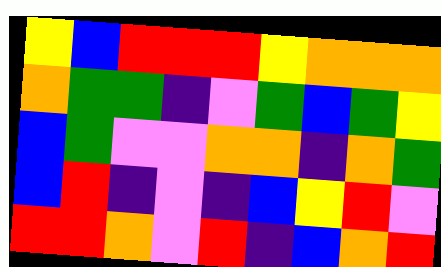[["yellow", "blue", "red", "red", "red", "yellow", "orange", "orange", "orange"], ["orange", "green", "green", "indigo", "violet", "green", "blue", "green", "yellow"], ["blue", "green", "violet", "violet", "orange", "orange", "indigo", "orange", "green"], ["blue", "red", "indigo", "violet", "indigo", "blue", "yellow", "red", "violet"], ["red", "red", "orange", "violet", "red", "indigo", "blue", "orange", "red"]]